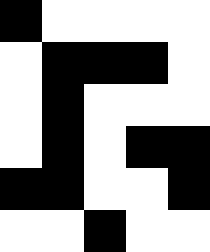[["black", "white", "white", "white", "white"], ["white", "black", "black", "black", "white"], ["white", "black", "white", "white", "white"], ["white", "black", "white", "black", "black"], ["black", "black", "white", "white", "black"], ["white", "white", "black", "white", "white"]]